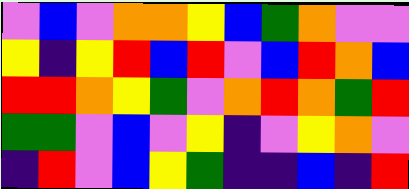[["violet", "blue", "violet", "orange", "orange", "yellow", "blue", "green", "orange", "violet", "violet"], ["yellow", "indigo", "yellow", "red", "blue", "red", "violet", "blue", "red", "orange", "blue"], ["red", "red", "orange", "yellow", "green", "violet", "orange", "red", "orange", "green", "red"], ["green", "green", "violet", "blue", "violet", "yellow", "indigo", "violet", "yellow", "orange", "violet"], ["indigo", "red", "violet", "blue", "yellow", "green", "indigo", "indigo", "blue", "indigo", "red"]]